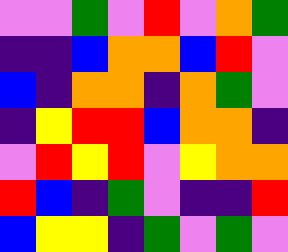[["violet", "violet", "green", "violet", "red", "violet", "orange", "green"], ["indigo", "indigo", "blue", "orange", "orange", "blue", "red", "violet"], ["blue", "indigo", "orange", "orange", "indigo", "orange", "green", "violet"], ["indigo", "yellow", "red", "red", "blue", "orange", "orange", "indigo"], ["violet", "red", "yellow", "red", "violet", "yellow", "orange", "orange"], ["red", "blue", "indigo", "green", "violet", "indigo", "indigo", "red"], ["blue", "yellow", "yellow", "indigo", "green", "violet", "green", "violet"]]